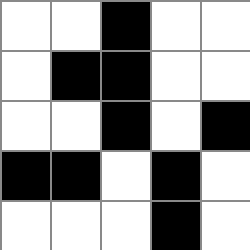[["white", "white", "black", "white", "white"], ["white", "black", "black", "white", "white"], ["white", "white", "black", "white", "black"], ["black", "black", "white", "black", "white"], ["white", "white", "white", "black", "white"]]